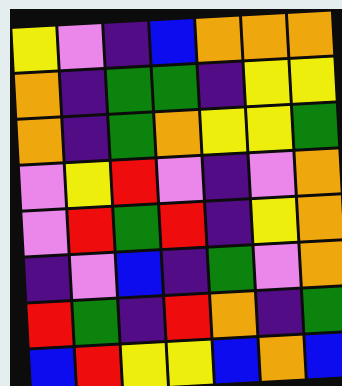[["yellow", "violet", "indigo", "blue", "orange", "orange", "orange"], ["orange", "indigo", "green", "green", "indigo", "yellow", "yellow"], ["orange", "indigo", "green", "orange", "yellow", "yellow", "green"], ["violet", "yellow", "red", "violet", "indigo", "violet", "orange"], ["violet", "red", "green", "red", "indigo", "yellow", "orange"], ["indigo", "violet", "blue", "indigo", "green", "violet", "orange"], ["red", "green", "indigo", "red", "orange", "indigo", "green"], ["blue", "red", "yellow", "yellow", "blue", "orange", "blue"]]